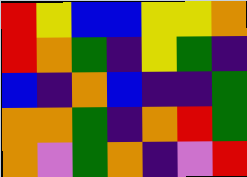[["red", "yellow", "blue", "blue", "yellow", "yellow", "orange"], ["red", "orange", "green", "indigo", "yellow", "green", "indigo"], ["blue", "indigo", "orange", "blue", "indigo", "indigo", "green"], ["orange", "orange", "green", "indigo", "orange", "red", "green"], ["orange", "violet", "green", "orange", "indigo", "violet", "red"]]